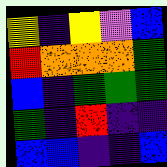[["yellow", "indigo", "yellow", "violet", "blue"], ["red", "orange", "orange", "orange", "green"], ["blue", "indigo", "green", "green", "green"], ["green", "indigo", "red", "indigo", "indigo"], ["blue", "blue", "indigo", "indigo", "blue"]]